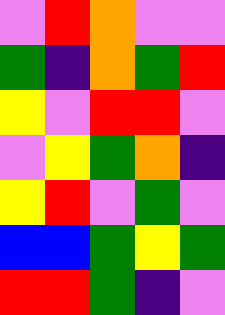[["violet", "red", "orange", "violet", "violet"], ["green", "indigo", "orange", "green", "red"], ["yellow", "violet", "red", "red", "violet"], ["violet", "yellow", "green", "orange", "indigo"], ["yellow", "red", "violet", "green", "violet"], ["blue", "blue", "green", "yellow", "green"], ["red", "red", "green", "indigo", "violet"]]